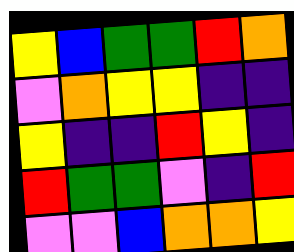[["yellow", "blue", "green", "green", "red", "orange"], ["violet", "orange", "yellow", "yellow", "indigo", "indigo"], ["yellow", "indigo", "indigo", "red", "yellow", "indigo"], ["red", "green", "green", "violet", "indigo", "red"], ["violet", "violet", "blue", "orange", "orange", "yellow"]]